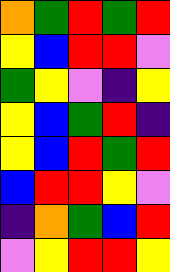[["orange", "green", "red", "green", "red"], ["yellow", "blue", "red", "red", "violet"], ["green", "yellow", "violet", "indigo", "yellow"], ["yellow", "blue", "green", "red", "indigo"], ["yellow", "blue", "red", "green", "red"], ["blue", "red", "red", "yellow", "violet"], ["indigo", "orange", "green", "blue", "red"], ["violet", "yellow", "red", "red", "yellow"]]